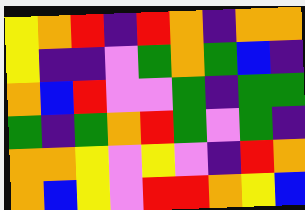[["yellow", "orange", "red", "indigo", "red", "orange", "indigo", "orange", "orange"], ["yellow", "indigo", "indigo", "violet", "green", "orange", "green", "blue", "indigo"], ["orange", "blue", "red", "violet", "violet", "green", "indigo", "green", "green"], ["green", "indigo", "green", "orange", "red", "green", "violet", "green", "indigo"], ["orange", "orange", "yellow", "violet", "yellow", "violet", "indigo", "red", "orange"], ["orange", "blue", "yellow", "violet", "red", "red", "orange", "yellow", "blue"]]